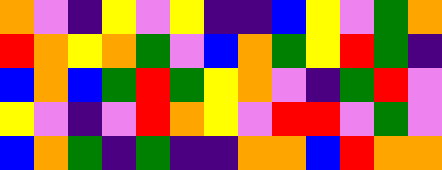[["orange", "violet", "indigo", "yellow", "violet", "yellow", "indigo", "indigo", "blue", "yellow", "violet", "green", "orange"], ["red", "orange", "yellow", "orange", "green", "violet", "blue", "orange", "green", "yellow", "red", "green", "indigo"], ["blue", "orange", "blue", "green", "red", "green", "yellow", "orange", "violet", "indigo", "green", "red", "violet"], ["yellow", "violet", "indigo", "violet", "red", "orange", "yellow", "violet", "red", "red", "violet", "green", "violet"], ["blue", "orange", "green", "indigo", "green", "indigo", "indigo", "orange", "orange", "blue", "red", "orange", "orange"]]